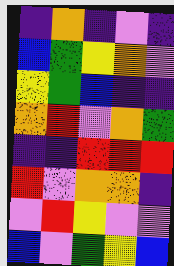[["indigo", "orange", "indigo", "violet", "indigo"], ["blue", "green", "yellow", "orange", "violet"], ["yellow", "green", "blue", "indigo", "indigo"], ["orange", "red", "violet", "orange", "green"], ["indigo", "indigo", "red", "red", "red"], ["red", "violet", "orange", "orange", "indigo"], ["violet", "red", "yellow", "violet", "violet"], ["blue", "violet", "green", "yellow", "blue"]]